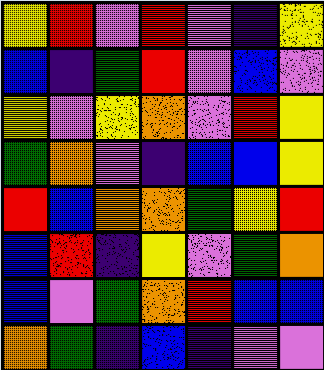[["yellow", "red", "violet", "red", "violet", "indigo", "yellow"], ["blue", "indigo", "green", "red", "violet", "blue", "violet"], ["yellow", "violet", "yellow", "orange", "violet", "red", "yellow"], ["green", "orange", "violet", "indigo", "blue", "blue", "yellow"], ["red", "blue", "orange", "orange", "green", "yellow", "red"], ["blue", "red", "indigo", "yellow", "violet", "green", "orange"], ["blue", "violet", "green", "orange", "red", "blue", "blue"], ["orange", "green", "indigo", "blue", "indigo", "violet", "violet"]]